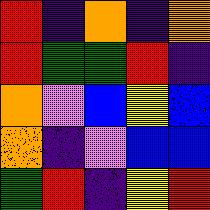[["red", "indigo", "orange", "indigo", "orange"], ["red", "green", "green", "red", "indigo"], ["orange", "violet", "blue", "yellow", "blue"], ["orange", "indigo", "violet", "blue", "blue"], ["green", "red", "indigo", "yellow", "red"]]